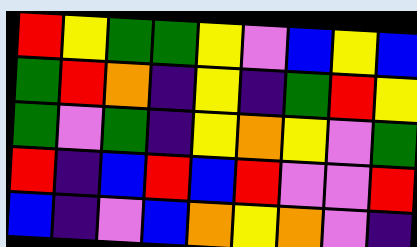[["red", "yellow", "green", "green", "yellow", "violet", "blue", "yellow", "blue"], ["green", "red", "orange", "indigo", "yellow", "indigo", "green", "red", "yellow"], ["green", "violet", "green", "indigo", "yellow", "orange", "yellow", "violet", "green"], ["red", "indigo", "blue", "red", "blue", "red", "violet", "violet", "red"], ["blue", "indigo", "violet", "blue", "orange", "yellow", "orange", "violet", "indigo"]]